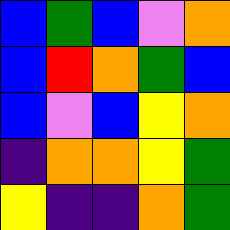[["blue", "green", "blue", "violet", "orange"], ["blue", "red", "orange", "green", "blue"], ["blue", "violet", "blue", "yellow", "orange"], ["indigo", "orange", "orange", "yellow", "green"], ["yellow", "indigo", "indigo", "orange", "green"]]